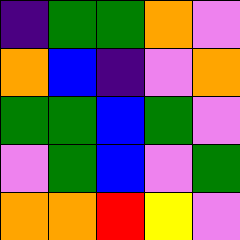[["indigo", "green", "green", "orange", "violet"], ["orange", "blue", "indigo", "violet", "orange"], ["green", "green", "blue", "green", "violet"], ["violet", "green", "blue", "violet", "green"], ["orange", "orange", "red", "yellow", "violet"]]